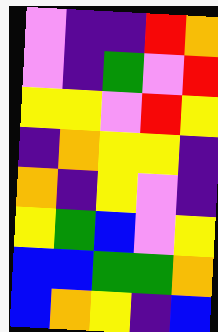[["violet", "indigo", "indigo", "red", "orange"], ["violet", "indigo", "green", "violet", "red"], ["yellow", "yellow", "violet", "red", "yellow"], ["indigo", "orange", "yellow", "yellow", "indigo"], ["orange", "indigo", "yellow", "violet", "indigo"], ["yellow", "green", "blue", "violet", "yellow"], ["blue", "blue", "green", "green", "orange"], ["blue", "orange", "yellow", "indigo", "blue"]]